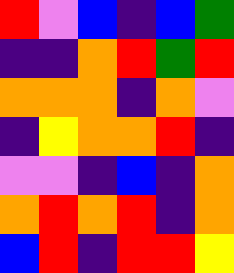[["red", "violet", "blue", "indigo", "blue", "green"], ["indigo", "indigo", "orange", "red", "green", "red"], ["orange", "orange", "orange", "indigo", "orange", "violet"], ["indigo", "yellow", "orange", "orange", "red", "indigo"], ["violet", "violet", "indigo", "blue", "indigo", "orange"], ["orange", "red", "orange", "red", "indigo", "orange"], ["blue", "red", "indigo", "red", "red", "yellow"]]